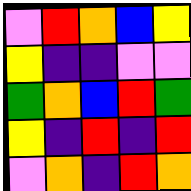[["violet", "red", "orange", "blue", "yellow"], ["yellow", "indigo", "indigo", "violet", "violet"], ["green", "orange", "blue", "red", "green"], ["yellow", "indigo", "red", "indigo", "red"], ["violet", "orange", "indigo", "red", "orange"]]